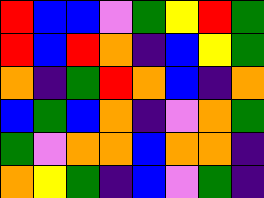[["red", "blue", "blue", "violet", "green", "yellow", "red", "green"], ["red", "blue", "red", "orange", "indigo", "blue", "yellow", "green"], ["orange", "indigo", "green", "red", "orange", "blue", "indigo", "orange"], ["blue", "green", "blue", "orange", "indigo", "violet", "orange", "green"], ["green", "violet", "orange", "orange", "blue", "orange", "orange", "indigo"], ["orange", "yellow", "green", "indigo", "blue", "violet", "green", "indigo"]]